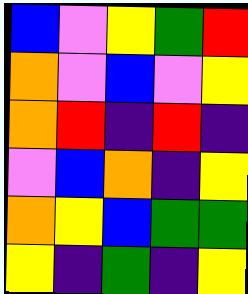[["blue", "violet", "yellow", "green", "red"], ["orange", "violet", "blue", "violet", "yellow"], ["orange", "red", "indigo", "red", "indigo"], ["violet", "blue", "orange", "indigo", "yellow"], ["orange", "yellow", "blue", "green", "green"], ["yellow", "indigo", "green", "indigo", "yellow"]]